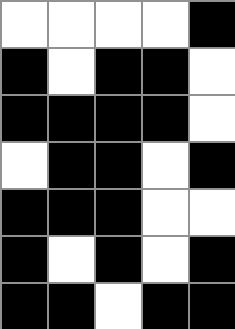[["white", "white", "white", "white", "black"], ["black", "white", "black", "black", "white"], ["black", "black", "black", "black", "white"], ["white", "black", "black", "white", "black"], ["black", "black", "black", "white", "white"], ["black", "white", "black", "white", "black"], ["black", "black", "white", "black", "black"]]